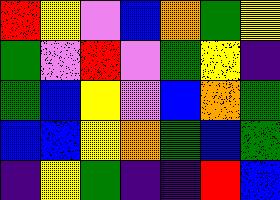[["red", "yellow", "violet", "blue", "orange", "green", "yellow"], ["green", "violet", "red", "violet", "green", "yellow", "indigo"], ["green", "blue", "yellow", "violet", "blue", "orange", "green"], ["blue", "blue", "yellow", "orange", "green", "blue", "green"], ["indigo", "yellow", "green", "indigo", "indigo", "red", "blue"]]